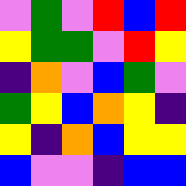[["violet", "green", "violet", "red", "blue", "red"], ["yellow", "green", "green", "violet", "red", "yellow"], ["indigo", "orange", "violet", "blue", "green", "violet"], ["green", "yellow", "blue", "orange", "yellow", "indigo"], ["yellow", "indigo", "orange", "blue", "yellow", "yellow"], ["blue", "violet", "violet", "indigo", "blue", "blue"]]